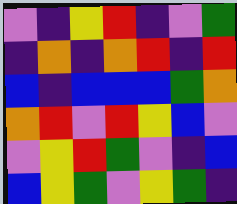[["violet", "indigo", "yellow", "red", "indigo", "violet", "green"], ["indigo", "orange", "indigo", "orange", "red", "indigo", "red"], ["blue", "indigo", "blue", "blue", "blue", "green", "orange"], ["orange", "red", "violet", "red", "yellow", "blue", "violet"], ["violet", "yellow", "red", "green", "violet", "indigo", "blue"], ["blue", "yellow", "green", "violet", "yellow", "green", "indigo"]]